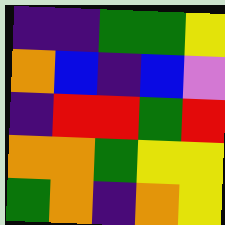[["indigo", "indigo", "green", "green", "yellow"], ["orange", "blue", "indigo", "blue", "violet"], ["indigo", "red", "red", "green", "red"], ["orange", "orange", "green", "yellow", "yellow"], ["green", "orange", "indigo", "orange", "yellow"]]